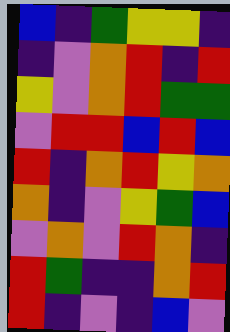[["blue", "indigo", "green", "yellow", "yellow", "indigo"], ["indigo", "violet", "orange", "red", "indigo", "red"], ["yellow", "violet", "orange", "red", "green", "green"], ["violet", "red", "red", "blue", "red", "blue"], ["red", "indigo", "orange", "red", "yellow", "orange"], ["orange", "indigo", "violet", "yellow", "green", "blue"], ["violet", "orange", "violet", "red", "orange", "indigo"], ["red", "green", "indigo", "indigo", "orange", "red"], ["red", "indigo", "violet", "indigo", "blue", "violet"]]